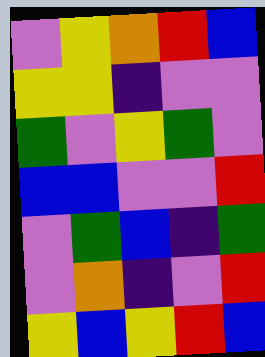[["violet", "yellow", "orange", "red", "blue"], ["yellow", "yellow", "indigo", "violet", "violet"], ["green", "violet", "yellow", "green", "violet"], ["blue", "blue", "violet", "violet", "red"], ["violet", "green", "blue", "indigo", "green"], ["violet", "orange", "indigo", "violet", "red"], ["yellow", "blue", "yellow", "red", "blue"]]